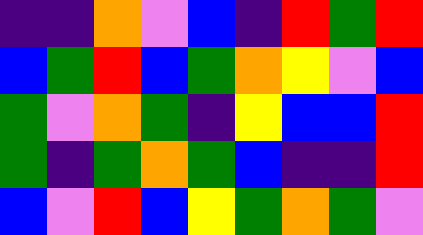[["indigo", "indigo", "orange", "violet", "blue", "indigo", "red", "green", "red"], ["blue", "green", "red", "blue", "green", "orange", "yellow", "violet", "blue"], ["green", "violet", "orange", "green", "indigo", "yellow", "blue", "blue", "red"], ["green", "indigo", "green", "orange", "green", "blue", "indigo", "indigo", "red"], ["blue", "violet", "red", "blue", "yellow", "green", "orange", "green", "violet"]]